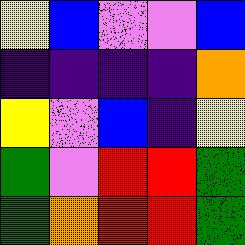[["yellow", "blue", "violet", "violet", "blue"], ["indigo", "indigo", "indigo", "indigo", "orange"], ["yellow", "violet", "blue", "indigo", "yellow"], ["green", "violet", "red", "red", "green"], ["green", "orange", "red", "red", "green"]]